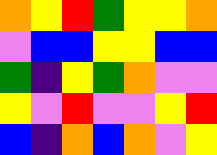[["orange", "yellow", "red", "green", "yellow", "yellow", "orange"], ["violet", "blue", "blue", "yellow", "yellow", "blue", "blue"], ["green", "indigo", "yellow", "green", "orange", "violet", "violet"], ["yellow", "violet", "red", "violet", "violet", "yellow", "red"], ["blue", "indigo", "orange", "blue", "orange", "violet", "yellow"]]